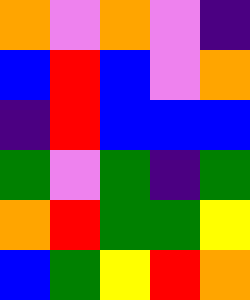[["orange", "violet", "orange", "violet", "indigo"], ["blue", "red", "blue", "violet", "orange"], ["indigo", "red", "blue", "blue", "blue"], ["green", "violet", "green", "indigo", "green"], ["orange", "red", "green", "green", "yellow"], ["blue", "green", "yellow", "red", "orange"]]